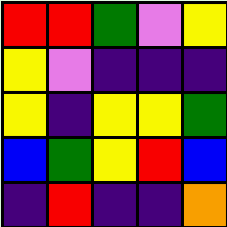[["red", "red", "green", "violet", "yellow"], ["yellow", "violet", "indigo", "indigo", "indigo"], ["yellow", "indigo", "yellow", "yellow", "green"], ["blue", "green", "yellow", "red", "blue"], ["indigo", "red", "indigo", "indigo", "orange"]]